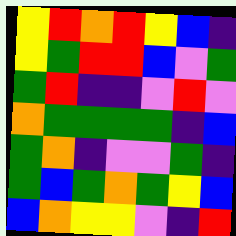[["yellow", "red", "orange", "red", "yellow", "blue", "indigo"], ["yellow", "green", "red", "red", "blue", "violet", "green"], ["green", "red", "indigo", "indigo", "violet", "red", "violet"], ["orange", "green", "green", "green", "green", "indigo", "blue"], ["green", "orange", "indigo", "violet", "violet", "green", "indigo"], ["green", "blue", "green", "orange", "green", "yellow", "blue"], ["blue", "orange", "yellow", "yellow", "violet", "indigo", "red"]]